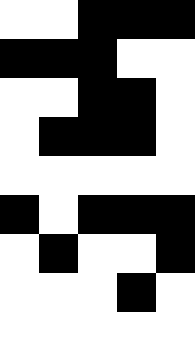[["white", "white", "black", "black", "black"], ["black", "black", "black", "white", "white"], ["white", "white", "black", "black", "white"], ["white", "black", "black", "black", "white"], ["white", "white", "white", "white", "white"], ["black", "white", "black", "black", "black"], ["white", "black", "white", "white", "black"], ["white", "white", "white", "black", "white"], ["white", "white", "white", "white", "white"]]